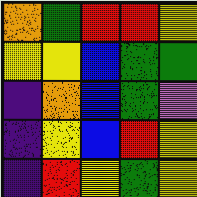[["orange", "green", "red", "red", "yellow"], ["yellow", "yellow", "blue", "green", "green"], ["indigo", "orange", "blue", "green", "violet"], ["indigo", "yellow", "blue", "red", "yellow"], ["indigo", "red", "yellow", "green", "yellow"]]